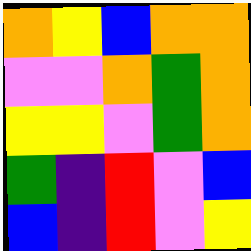[["orange", "yellow", "blue", "orange", "orange"], ["violet", "violet", "orange", "green", "orange"], ["yellow", "yellow", "violet", "green", "orange"], ["green", "indigo", "red", "violet", "blue"], ["blue", "indigo", "red", "violet", "yellow"]]